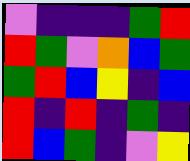[["violet", "indigo", "indigo", "indigo", "green", "red"], ["red", "green", "violet", "orange", "blue", "green"], ["green", "red", "blue", "yellow", "indigo", "blue"], ["red", "indigo", "red", "indigo", "green", "indigo"], ["red", "blue", "green", "indigo", "violet", "yellow"]]